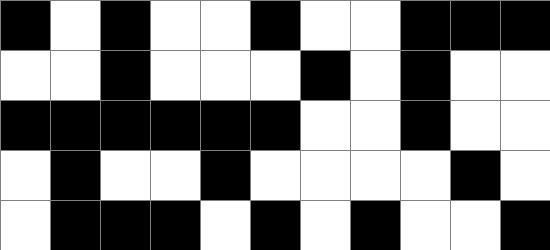[["black", "white", "black", "white", "white", "black", "white", "white", "black", "black", "black"], ["white", "white", "black", "white", "white", "white", "black", "white", "black", "white", "white"], ["black", "black", "black", "black", "black", "black", "white", "white", "black", "white", "white"], ["white", "black", "white", "white", "black", "white", "white", "white", "white", "black", "white"], ["white", "black", "black", "black", "white", "black", "white", "black", "white", "white", "black"]]